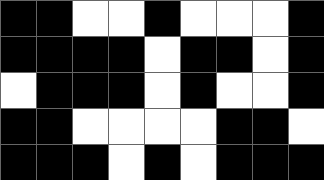[["black", "black", "white", "white", "black", "white", "white", "white", "black"], ["black", "black", "black", "black", "white", "black", "black", "white", "black"], ["white", "black", "black", "black", "white", "black", "white", "white", "black"], ["black", "black", "white", "white", "white", "white", "black", "black", "white"], ["black", "black", "black", "white", "black", "white", "black", "black", "black"]]